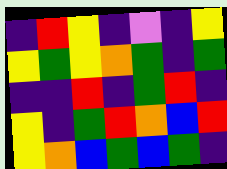[["indigo", "red", "yellow", "indigo", "violet", "indigo", "yellow"], ["yellow", "green", "yellow", "orange", "green", "indigo", "green"], ["indigo", "indigo", "red", "indigo", "green", "red", "indigo"], ["yellow", "indigo", "green", "red", "orange", "blue", "red"], ["yellow", "orange", "blue", "green", "blue", "green", "indigo"]]